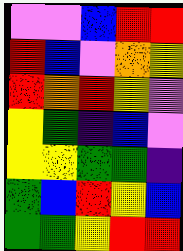[["violet", "violet", "blue", "red", "red"], ["red", "blue", "violet", "orange", "yellow"], ["red", "orange", "red", "yellow", "violet"], ["yellow", "green", "indigo", "blue", "violet"], ["yellow", "yellow", "green", "green", "indigo"], ["green", "blue", "red", "yellow", "blue"], ["green", "green", "yellow", "red", "red"]]